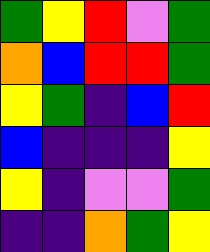[["green", "yellow", "red", "violet", "green"], ["orange", "blue", "red", "red", "green"], ["yellow", "green", "indigo", "blue", "red"], ["blue", "indigo", "indigo", "indigo", "yellow"], ["yellow", "indigo", "violet", "violet", "green"], ["indigo", "indigo", "orange", "green", "yellow"]]